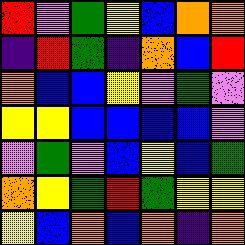[["red", "violet", "green", "yellow", "blue", "orange", "orange"], ["indigo", "red", "green", "indigo", "orange", "blue", "red"], ["orange", "blue", "blue", "yellow", "violet", "green", "violet"], ["yellow", "yellow", "blue", "blue", "blue", "blue", "violet"], ["violet", "green", "violet", "blue", "yellow", "blue", "green"], ["orange", "yellow", "green", "red", "green", "yellow", "yellow"], ["yellow", "blue", "orange", "blue", "orange", "indigo", "orange"]]